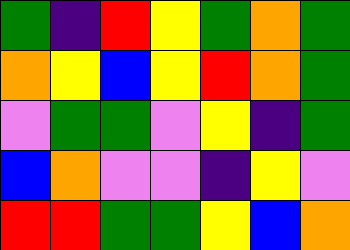[["green", "indigo", "red", "yellow", "green", "orange", "green"], ["orange", "yellow", "blue", "yellow", "red", "orange", "green"], ["violet", "green", "green", "violet", "yellow", "indigo", "green"], ["blue", "orange", "violet", "violet", "indigo", "yellow", "violet"], ["red", "red", "green", "green", "yellow", "blue", "orange"]]